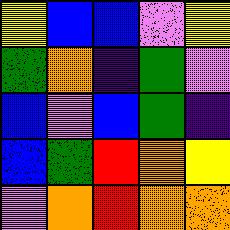[["yellow", "blue", "blue", "violet", "yellow"], ["green", "orange", "indigo", "green", "violet"], ["blue", "violet", "blue", "green", "indigo"], ["blue", "green", "red", "orange", "yellow"], ["violet", "orange", "red", "orange", "orange"]]